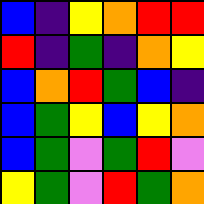[["blue", "indigo", "yellow", "orange", "red", "red"], ["red", "indigo", "green", "indigo", "orange", "yellow"], ["blue", "orange", "red", "green", "blue", "indigo"], ["blue", "green", "yellow", "blue", "yellow", "orange"], ["blue", "green", "violet", "green", "red", "violet"], ["yellow", "green", "violet", "red", "green", "orange"]]